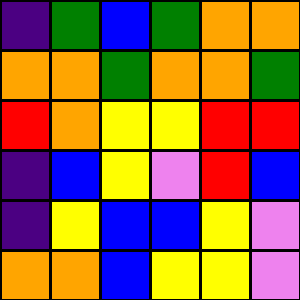[["indigo", "green", "blue", "green", "orange", "orange"], ["orange", "orange", "green", "orange", "orange", "green"], ["red", "orange", "yellow", "yellow", "red", "red"], ["indigo", "blue", "yellow", "violet", "red", "blue"], ["indigo", "yellow", "blue", "blue", "yellow", "violet"], ["orange", "orange", "blue", "yellow", "yellow", "violet"]]